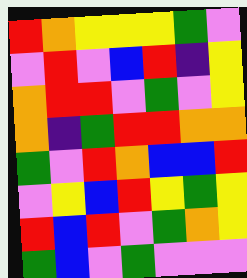[["red", "orange", "yellow", "yellow", "yellow", "green", "violet"], ["violet", "red", "violet", "blue", "red", "indigo", "yellow"], ["orange", "red", "red", "violet", "green", "violet", "yellow"], ["orange", "indigo", "green", "red", "red", "orange", "orange"], ["green", "violet", "red", "orange", "blue", "blue", "red"], ["violet", "yellow", "blue", "red", "yellow", "green", "yellow"], ["red", "blue", "red", "violet", "green", "orange", "yellow"], ["green", "blue", "violet", "green", "violet", "violet", "violet"]]